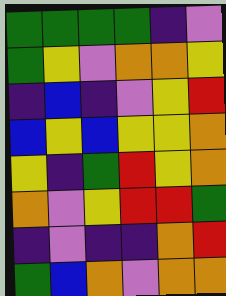[["green", "green", "green", "green", "indigo", "violet"], ["green", "yellow", "violet", "orange", "orange", "yellow"], ["indigo", "blue", "indigo", "violet", "yellow", "red"], ["blue", "yellow", "blue", "yellow", "yellow", "orange"], ["yellow", "indigo", "green", "red", "yellow", "orange"], ["orange", "violet", "yellow", "red", "red", "green"], ["indigo", "violet", "indigo", "indigo", "orange", "red"], ["green", "blue", "orange", "violet", "orange", "orange"]]